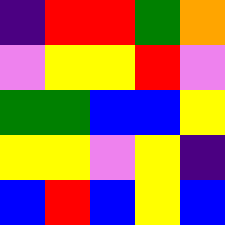[["indigo", "red", "red", "green", "orange"], ["violet", "yellow", "yellow", "red", "violet"], ["green", "green", "blue", "blue", "yellow"], ["yellow", "yellow", "violet", "yellow", "indigo"], ["blue", "red", "blue", "yellow", "blue"]]